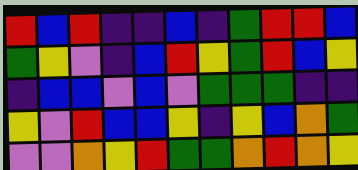[["red", "blue", "red", "indigo", "indigo", "blue", "indigo", "green", "red", "red", "blue"], ["green", "yellow", "violet", "indigo", "blue", "red", "yellow", "green", "red", "blue", "yellow"], ["indigo", "blue", "blue", "violet", "blue", "violet", "green", "green", "green", "indigo", "indigo"], ["yellow", "violet", "red", "blue", "blue", "yellow", "indigo", "yellow", "blue", "orange", "green"], ["violet", "violet", "orange", "yellow", "red", "green", "green", "orange", "red", "orange", "yellow"]]